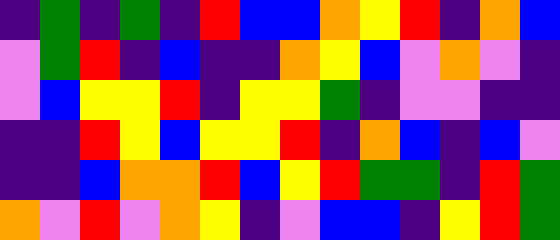[["indigo", "green", "indigo", "green", "indigo", "red", "blue", "blue", "orange", "yellow", "red", "indigo", "orange", "blue"], ["violet", "green", "red", "indigo", "blue", "indigo", "indigo", "orange", "yellow", "blue", "violet", "orange", "violet", "indigo"], ["violet", "blue", "yellow", "yellow", "red", "indigo", "yellow", "yellow", "green", "indigo", "violet", "violet", "indigo", "indigo"], ["indigo", "indigo", "red", "yellow", "blue", "yellow", "yellow", "red", "indigo", "orange", "blue", "indigo", "blue", "violet"], ["indigo", "indigo", "blue", "orange", "orange", "red", "blue", "yellow", "red", "green", "green", "indigo", "red", "green"], ["orange", "violet", "red", "violet", "orange", "yellow", "indigo", "violet", "blue", "blue", "indigo", "yellow", "red", "green"]]